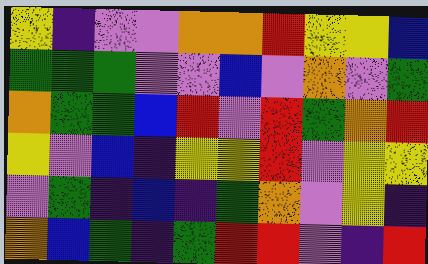[["yellow", "indigo", "violet", "violet", "orange", "orange", "red", "yellow", "yellow", "blue"], ["green", "green", "green", "violet", "violet", "blue", "violet", "orange", "violet", "green"], ["orange", "green", "green", "blue", "red", "violet", "red", "green", "orange", "red"], ["yellow", "violet", "blue", "indigo", "yellow", "yellow", "red", "violet", "yellow", "yellow"], ["violet", "green", "indigo", "blue", "indigo", "green", "orange", "violet", "yellow", "indigo"], ["orange", "blue", "green", "indigo", "green", "red", "red", "violet", "indigo", "red"]]